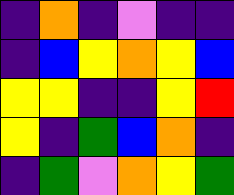[["indigo", "orange", "indigo", "violet", "indigo", "indigo"], ["indigo", "blue", "yellow", "orange", "yellow", "blue"], ["yellow", "yellow", "indigo", "indigo", "yellow", "red"], ["yellow", "indigo", "green", "blue", "orange", "indigo"], ["indigo", "green", "violet", "orange", "yellow", "green"]]